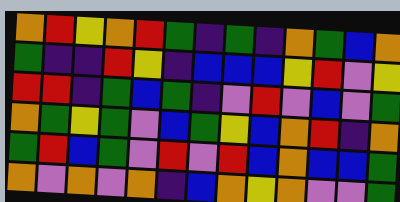[["orange", "red", "yellow", "orange", "red", "green", "indigo", "green", "indigo", "orange", "green", "blue", "orange"], ["green", "indigo", "indigo", "red", "yellow", "indigo", "blue", "blue", "blue", "yellow", "red", "violet", "yellow"], ["red", "red", "indigo", "green", "blue", "green", "indigo", "violet", "red", "violet", "blue", "violet", "green"], ["orange", "green", "yellow", "green", "violet", "blue", "green", "yellow", "blue", "orange", "red", "indigo", "orange"], ["green", "red", "blue", "green", "violet", "red", "violet", "red", "blue", "orange", "blue", "blue", "green"], ["orange", "violet", "orange", "violet", "orange", "indigo", "blue", "orange", "yellow", "orange", "violet", "violet", "green"]]